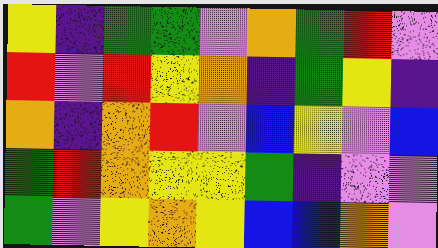[["yellow", "indigo", "green", "green", "violet", "orange", "green", "red", "violet"], ["red", "violet", "red", "yellow", "orange", "indigo", "green", "yellow", "indigo"], ["orange", "indigo", "orange", "red", "violet", "blue", "yellow", "violet", "blue"], ["green", "red", "orange", "yellow", "yellow", "green", "indigo", "violet", "violet"], ["green", "violet", "yellow", "orange", "yellow", "blue", "blue", "orange", "violet"]]